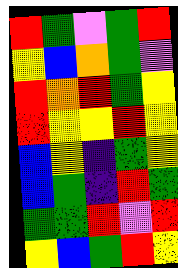[["red", "green", "violet", "green", "red"], ["yellow", "blue", "orange", "green", "violet"], ["red", "orange", "red", "green", "yellow"], ["red", "yellow", "yellow", "red", "yellow"], ["blue", "yellow", "indigo", "green", "yellow"], ["blue", "green", "indigo", "red", "green"], ["green", "green", "red", "violet", "red"], ["yellow", "blue", "green", "red", "yellow"]]